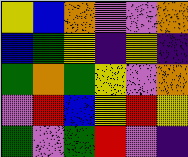[["yellow", "blue", "orange", "violet", "violet", "orange"], ["blue", "green", "yellow", "indigo", "yellow", "indigo"], ["green", "orange", "green", "yellow", "violet", "orange"], ["violet", "red", "blue", "yellow", "red", "yellow"], ["green", "violet", "green", "red", "violet", "indigo"]]